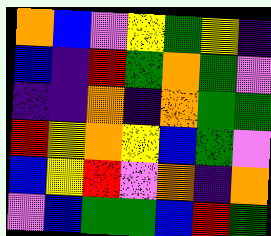[["orange", "blue", "violet", "yellow", "green", "yellow", "indigo"], ["blue", "indigo", "red", "green", "orange", "green", "violet"], ["indigo", "indigo", "orange", "indigo", "orange", "green", "green"], ["red", "yellow", "orange", "yellow", "blue", "green", "violet"], ["blue", "yellow", "red", "violet", "orange", "indigo", "orange"], ["violet", "blue", "green", "green", "blue", "red", "green"]]